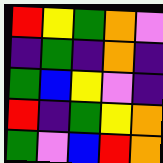[["red", "yellow", "green", "orange", "violet"], ["indigo", "green", "indigo", "orange", "indigo"], ["green", "blue", "yellow", "violet", "indigo"], ["red", "indigo", "green", "yellow", "orange"], ["green", "violet", "blue", "red", "orange"]]